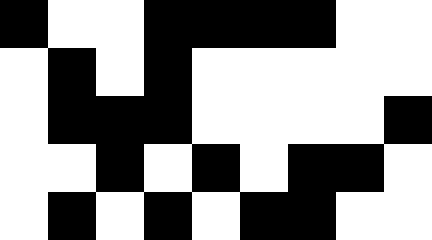[["black", "white", "white", "black", "black", "black", "black", "white", "white"], ["white", "black", "white", "black", "white", "white", "white", "white", "white"], ["white", "black", "black", "black", "white", "white", "white", "white", "black"], ["white", "white", "black", "white", "black", "white", "black", "black", "white"], ["white", "black", "white", "black", "white", "black", "black", "white", "white"]]